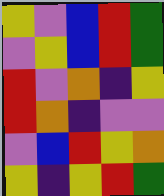[["yellow", "violet", "blue", "red", "green"], ["violet", "yellow", "blue", "red", "green"], ["red", "violet", "orange", "indigo", "yellow"], ["red", "orange", "indigo", "violet", "violet"], ["violet", "blue", "red", "yellow", "orange"], ["yellow", "indigo", "yellow", "red", "green"]]